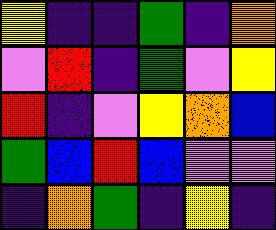[["yellow", "indigo", "indigo", "green", "indigo", "orange"], ["violet", "red", "indigo", "green", "violet", "yellow"], ["red", "indigo", "violet", "yellow", "orange", "blue"], ["green", "blue", "red", "blue", "violet", "violet"], ["indigo", "orange", "green", "indigo", "yellow", "indigo"]]